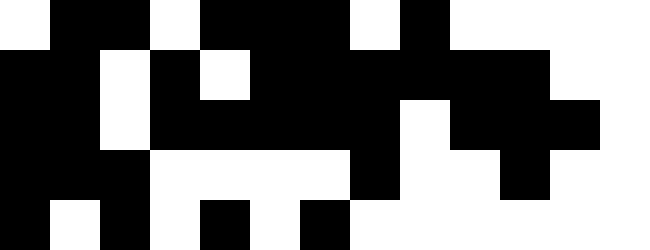[["white", "black", "black", "white", "black", "black", "black", "white", "black", "white", "white", "white", "white"], ["black", "black", "white", "black", "white", "black", "black", "black", "black", "black", "black", "white", "white"], ["black", "black", "white", "black", "black", "black", "black", "black", "white", "black", "black", "black", "white"], ["black", "black", "black", "white", "white", "white", "white", "black", "white", "white", "black", "white", "white"], ["black", "white", "black", "white", "black", "white", "black", "white", "white", "white", "white", "white", "white"]]